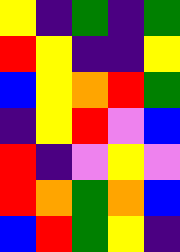[["yellow", "indigo", "green", "indigo", "green"], ["red", "yellow", "indigo", "indigo", "yellow"], ["blue", "yellow", "orange", "red", "green"], ["indigo", "yellow", "red", "violet", "blue"], ["red", "indigo", "violet", "yellow", "violet"], ["red", "orange", "green", "orange", "blue"], ["blue", "red", "green", "yellow", "indigo"]]